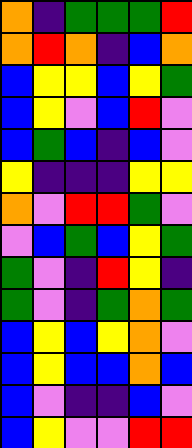[["orange", "indigo", "green", "green", "green", "red"], ["orange", "red", "orange", "indigo", "blue", "orange"], ["blue", "yellow", "yellow", "blue", "yellow", "green"], ["blue", "yellow", "violet", "blue", "red", "violet"], ["blue", "green", "blue", "indigo", "blue", "violet"], ["yellow", "indigo", "indigo", "indigo", "yellow", "yellow"], ["orange", "violet", "red", "red", "green", "violet"], ["violet", "blue", "green", "blue", "yellow", "green"], ["green", "violet", "indigo", "red", "yellow", "indigo"], ["green", "violet", "indigo", "green", "orange", "green"], ["blue", "yellow", "blue", "yellow", "orange", "violet"], ["blue", "yellow", "blue", "blue", "orange", "blue"], ["blue", "violet", "indigo", "indigo", "blue", "violet"], ["blue", "yellow", "violet", "violet", "red", "red"]]